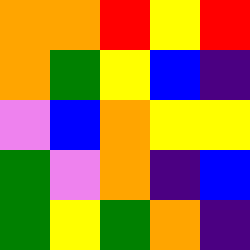[["orange", "orange", "red", "yellow", "red"], ["orange", "green", "yellow", "blue", "indigo"], ["violet", "blue", "orange", "yellow", "yellow"], ["green", "violet", "orange", "indigo", "blue"], ["green", "yellow", "green", "orange", "indigo"]]